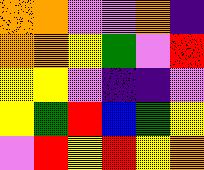[["orange", "orange", "violet", "violet", "orange", "indigo"], ["orange", "orange", "yellow", "green", "violet", "red"], ["yellow", "yellow", "violet", "indigo", "indigo", "violet"], ["yellow", "green", "red", "blue", "green", "yellow"], ["violet", "red", "yellow", "red", "yellow", "orange"]]